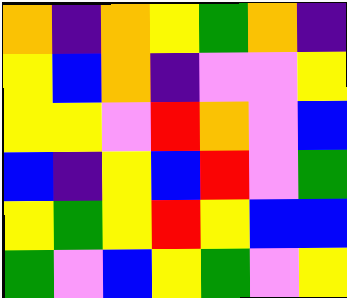[["orange", "indigo", "orange", "yellow", "green", "orange", "indigo"], ["yellow", "blue", "orange", "indigo", "violet", "violet", "yellow"], ["yellow", "yellow", "violet", "red", "orange", "violet", "blue"], ["blue", "indigo", "yellow", "blue", "red", "violet", "green"], ["yellow", "green", "yellow", "red", "yellow", "blue", "blue"], ["green", "violet", "blue", "yellow", "green", "violet", "yellow"]]